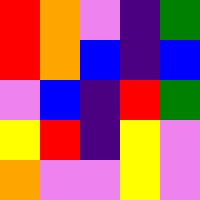[["red", "orange", "violet", "indigo", "green"], ["red", "orange", "blue", "indigo", "blue"], ["violet", "blue", "indigo", "red", "green"], ["yellow", "red", "indigo", "yellow", "violet"], ["orange", "violet", "violet", "yellow", "violet"]]